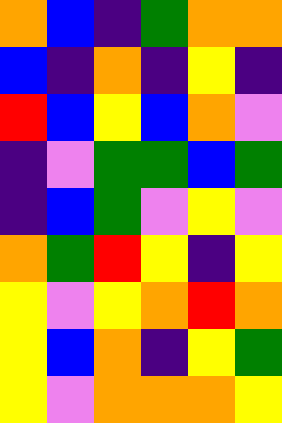[["orange", "blue", "indigo", "green", "orange", "orange"], ["blue", "indigo", "orange", "indigo", "yellow", "indigo"], ["red", "blue", "yellow", "blue", "orange", "violet"], ["indigo", "violet", "green", "green", "blue", "green"], ["indigo", "blue", "green", "violet", "yellow", "violet"], ["orange", "green", "red", "yellow", "indigo", "yellow"], ["yellow", "violet", "yellow", "orange", "red", "orange"], ["yellow", "blue", "orange", "indigo", "yellow", "green"], ["yellow", "violet", "orange", "orange", "orange", "yellow"]]